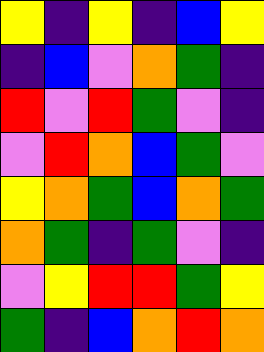[["yellow", "indigo", "yellow", "indigo", "blue", "yellow"], ["indigo", "blue", "violet", "orange", "green", "indigo"], ["red", "violet", "red", "green", "violet", "indigo"], ["violet", "red", "orange", "blue", "green", "violet"], ["yellow", "orange", "green", "blue", "orange", "green"], ["orange", "green", "indigo", "green", "violet", "indigo"], ["violet", "yellow", "red", "red", "green", "yellow"], ["green", "indigo", "blue", "orange", "red", "orange"]]